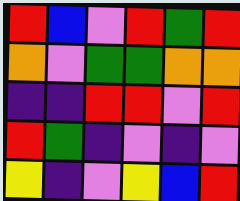[["red", "blue", "violet", "red", "green", "red"], ["orange", "violet", "green", "green", "orange", "orange"], ["indigo", "indigo", "red", "red", "violet", "red"], ["red", "green", "indigo", "violet", "indigo", "violet"], ["yellow", "indigo", "violet", "yellow", "blue", "red"]]